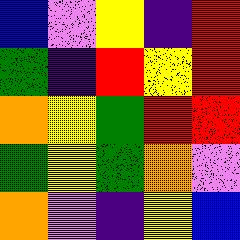[["blue", "violet", "yellow", "indigo", "red"], ["green", "indigo", "red", "yellow", "red"], ["orange", "yellow", "green", "red", "red"], ["green", "yellow", "green", "orange", "violet"], ["orange", "violet", "indigo", "yellow", "blue"]]